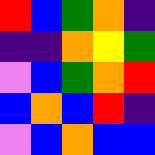[["red", "blue", "green", "orange", "indigo"], ["indigo", "indigo", "orange", "yellow", "green"], ["violet", "blue", "green", "orange", "red"], ["blue", "orange", "blue", "red", "indigo"], ["violet", "blue", "orange", "blue", "blue"]]